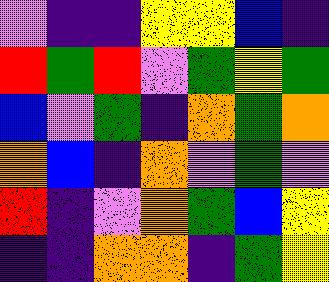[["violet", "indigo", "indigo", "yellow", "yellow", "blue", "indigo"], ["red", "green", "red", "violet", "green", "yellow", "green"], ["blue", "violet", "green", "indigo", "orange", "green", "orange"], ["orange", "blue", "indigo", "orange", "violet", "green", "violet"], ["red", "indigo", "violet", "orange", "green", "blue", "yellow"], ["indigo", "indigo", "orange", "orange", "indigo", "green", "yellow"]]